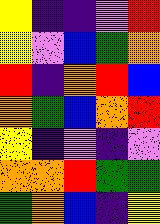[["yellow", "indigo", "indigo", "violet", "red"], ["yellow", "violet", "blue", "green", "orange"], ["red", "indigo", "orange", "red", "blue"], ["orange", "green", "blue", "orange", "red"], ["yellow", "indigo", "violet", "indigo", "violet"], ["orange", "orange", "red", "green", "green"], ["green", "orange", "blue", "indigo", "yellow"]]